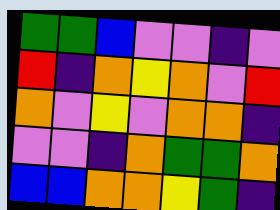[["green", "green", "blue", "violet", "violet", "indigo", "violet"], ["red", "indigo", "orange", "yellow", "orange", "violet", "red"], ["orange", "violet", "yellow", "violet", "orange", "orange", "indigo"], ["violet", "violet", "indigo", "orange", "green", "green", "orange"], ["blue", "blue", "orange", "orange", "yellow", "green", "indigo"]]